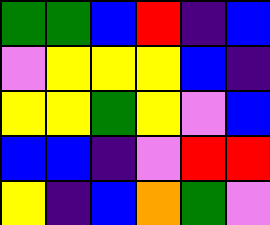[["green", "green", "blue", "red", "indigo", "blue"], ["violet", "yellow", "yellow", "yellow", "blue", "indigo"], ["yellow", "yellow", "green", "yellow", "violet", "blue"], ["blue", "blue", "indigo", "violet", "red", "red"], ["yellow", "indigo", "blue", "orange", "green", "violet"]]